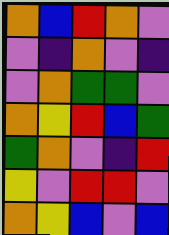[["orange", "blue", "red", "orange", "violet"], ["violet", "indigo", "orange", "violet", "indigo"], ["violet", "orange", "green", "green", "violet"], ["orange", "yellow", "red", "blue", "green"], ["green", "orange", "violet", "indigo", "red"], ["yellow", "violet", "red", "red", "violet"], ["orange", "yellow", "blue", "violet", "blue"]]